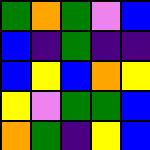[["green", "orange", "green", "violet", "blue"], ["blue", "indigo", "green", "indigo", "indigo"], ["blue", "yellow", "blue", "orange", "yellow"], ["yellow", "violet", "green", "green", "blue"], ["orange", "green", "indigo", "yellow", "blue"]]